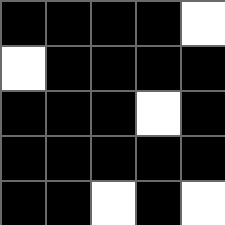[["black", "black", "black", "black", "white"], ["white", "black", "black", "black", "black"], ["black", "black", "black", "white", "black"], ["black", "black", "black", "black", "black"], ["black", "black", "white", "black", "white"]]